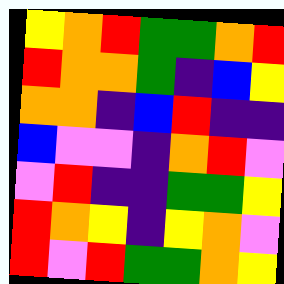[["yellow", "orange", "red", "green", "green", "orange", "red"], ["red", "orange", "orange", "green", "indigo", "blue", "yellow"], ["orange", "orange", "indigo", "blue", "red", "indigo", "indigo"], ["blue", "violet", "violet", "indigo", "orange", "red", "violet"], ["violet", "red", "indigo", "indigo", "green", "green", "yellow"], ["red", "orange", "yellow", "indigo", "yellow", "orange", "violet"], ["red", "violet", "red", "green", "green", "orange", "yellow"]]